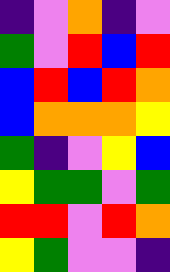[["indigo", "violet", "orange", "indigo", "violet"], ["green", "violet", "red", "blue", "red"], ["blue", "red", "blue", "red", "orange"], ["blue", "orange", "orange", "orange", "yellow"], ["green", "indigo", "violet", "yellow", "blue"], ["yellow", "green", "green", "violet", "green"], ["red", "red", "violet", "red", "orange"], ["yellow", "green", "violet", "violet", "indigo"]]